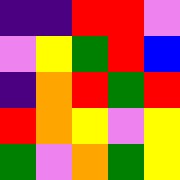[["indigo", "indigo", "red", "red", "violet"], ["violet", "yellow", "green", "red", "blue"], ["indigo", "orange", "red", "green", "red"], ["red", "orange", "yellow", "violet", "yellow"], ["green", "violet", "orange", "green", "yellow"]]